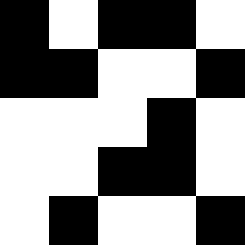[["black", "white", "black", "black", "white"], ["black", "black", "white", "white", "black"], ["white", "white", "white", "black", "white"], ["white", "white", "black", "black", "white"], ["white", "black", "white", "white", "black"]]